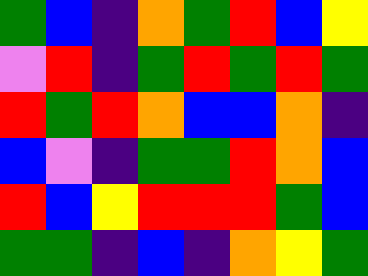[["green", "blue", "indigo", "orange", "green", "red", "blue", "yellow"], ["violet", "red", "indigo", "green", "red", "green", "red", "green"], ["red", "green", "red", "orange", "blue", "blue", "orange", "indigo"], ["blue", "violet", "indigo", "green", "green", "red", "orange", "blue"], ["red", "blue", "yellow", "red", "red", "red", "green", "blue"], ["green", "green", "indigo", "blue", "indigo", "orange", "yellow", "green"]]